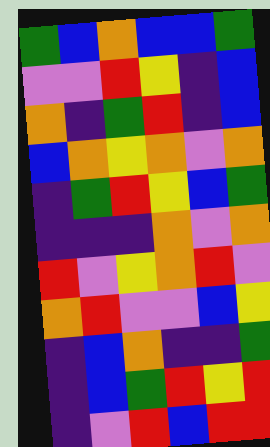[["green", "blue", "orange", "blue", "blue", "green"], ["violet", "violet", "red", "yellow", "indigo", "blue"], ["orange", "indigo", "green", "red", "indigo", "blue"], ["blue", "orange", "yellow", "orange", "violet", "orange"], ["indigo", "green", "red", "yellow", "blue", "green"], ["indigo", "indigo", "indigo", "orange", "violet", "orange"], ["red", "violet", "yellow", "orange", "red", "violet"], ["orange", "red", "violet", "violet", "blue", "yellow"], ["indigo", "blue", "orange", "indigo", "indigo", "green"], ["indigo", "blue", "green", "red", "yellow", "red"], ["indigo", "violet", "red", "blue", "red", "red"]]